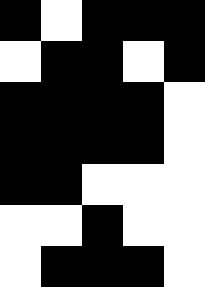[["black", "white", "black", "black", "black"], ["white", "black", "black", "white", "black"], ["black", "black", "black", "black", "white"], ["black", "black", "black", "black", "white"], ["black", "black", "white", "white", "white"], ["white", "white", "black", "white", "white"], ["white", "black", "black", "black", "white"]]